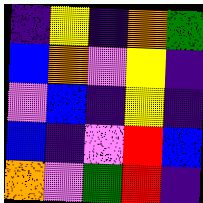[["indigo", "yellow", "indigo", "orange", "green"], ["blue", "orange", "violet", "yellow", "indigo"], ["violet", "blue", "indigo", "yellow", "indigo"], ["blue", "indigo", "violet", "red", "blue"], ["orange", "violet", "green", "red", "indigo"]]